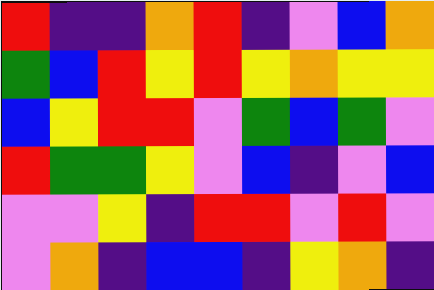[["red", "indigo", "indigo", "orange", "red", "indigo", "violet", "blue", "orange"], ["green", "blue", "red", "yellow", "red", "yellow", "orange", "yellow", "yellow"], ["blue", "yellow", "red", "red", "violet", "green", "blue", "green", "violet"], ["red", "green", "green", "yellow", "violet", "blue", "indigo", "violet", "blue"], ["violet", "violet", "yellow", "indigo", "red", "red", "violet", "red", "violet"], ["violet", "orange", "indigo", "blue", "blue", "indigo", "yellow", "orange", "indigo"]]